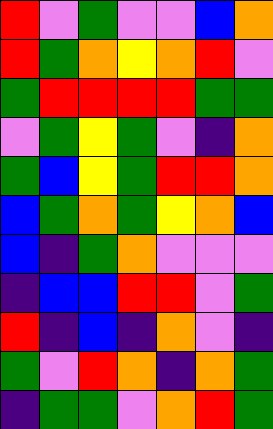[["red", "violet", "green", "violet", "violet", "blue", "orange"], ["red", "green", "orange", "yellow", "orange", "red", "violet"], ["green", "red", "red", "red", "red", "green", "green"], ["violet", "green", "yellow", "green", "violet", "indigo", "orange"], ["green", "blue", "yellow", "green", "red", "red", "orange"], ["blue", "green", "orange", "green", "yellow", "orange", "blue"], ["blue", "indigo", "green", "orange", "violet", "violet", "violet"], ["indigo", "blue", "blue", "red", "red", "violet", "green"], ["red", "indigo", "blue", "indigo", "orange", "violet", "indigo"], ["green", "violet", "red", "orange", "indigo", "orange", "green"], ["indigo", "green", "green", "violet", "orange", "red", "green"]]